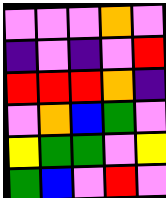[["violet", "violet", "violet", "orange", "violet"], ["indigo", "violet", "indigo", "violet", "red"], ["red", "red", "red", "orange", "indigo"], ["violet", "orange", "blue", "green", "violet"], ["yellow", "green", "green", "violet", "yellow"], ["green", "blue", "violet", "red", "violet"]]